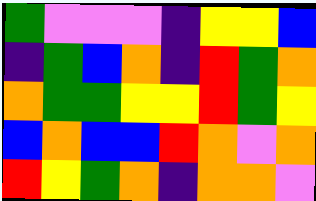[["green", "violet", "violet", "violet", "indigo", "yellow", "yellow", "blue"], ["indigo", "green", "blue", "orange", "indigo", "red", "green", "orange"], ["orange", "green", "green", "yellow", "yellow", "red", "green", "yellow"], ["blue", "orange", "blue", "blue", "red", "orange", "violet", "orange"], ["red", "yellow", "green", "orange", "indigo", "orange", "orange", "violet"]]